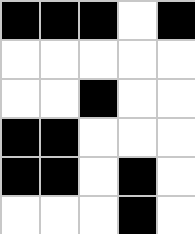[["black", "black", "black", "white", "black"], ["white", "white", "white", "white", "white"], ["white", "white", "black", "white", "white"], ["black", "black", "white", "white", "white"], ["black", "black", "white", "black", "white"], ["white", "white", "white", "black", "white"]]